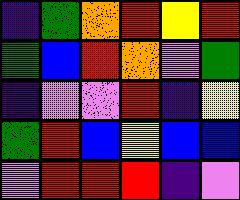[["indigo", "green", "orange", "red", "yellow", "red"], ["green", "blue", "red", "orange", "violet", "green"], ["indigo", "violet", "violet", "red", "indigo", "yellow"], ["green", "red", "blue", "yellow", "blue", "blue"], ["violet", "red", "red", "red", "indigo", "violet"]]